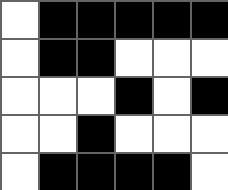[["white", "black", "black", "black", "black", "black"], ["white", "black", "black", "white", "white", "white"], ["white", "white", "white", "black", "white", "black"], ["white", "white", "black", "white", "white", "white"], ["white", "black", "black", "black", "black", "white"]]